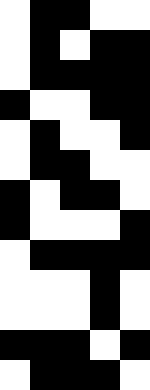[["white", "black", "black", "white", "white"], ["white", "black", "white", "black", "black"], ["white", "black", "black", "black", "black"], ["black", "white", "white", "black", "black"], ["white", "black", "white", "white", "black"], ["white", "black", "black", "white", "white"], ["black", "white", "black", "black", "white"], ["black", "white", "white", "white", "black"], ["white", "black", "black", "black", "black"], ["white", "white", "white", "black", "white"], ["white", "white", "white", "black", "white"], ["black", "black", "black", "white", "black"], ["white", "black", "black", "black", "white"]]